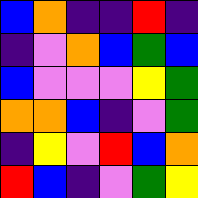[["blue", "orange", "indigo", "indigo", "red", "indigo"], ["indigo", "violet", "orange", "blue", "green", "blue"], ["blue", "violet", "violet", "violet", "yellow", "green"], ["orange", "orange", "blue", "indigo", "violet", "green"], ["indigo", "yellow", "violet", "red", "blue", "orange"], ["red", "blue", "indigo", "violet", "green", "yellow"]]